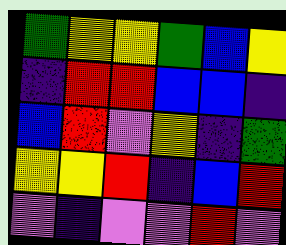[["green", "yellow", "yellow", "green", "blue", "yellow"], ["indigo", "red", "red", "blue", "blue", "indigo"], ["blue", "red", "violet", "yellow", "indigo", "green"], ["yellow", "yellow", "red", "indigo", "blue", "red"], ["violet", "indigo", "violet", "violet", "red", "violet"]]